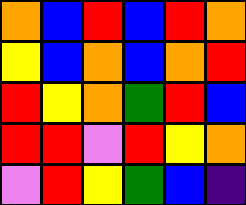[["orange", "blue", "red", "blue", "red", "orange"], ["yellow", "blue", "orange", "blue", "orange", "red"], ["red", "yellow", "orange", "green", "red", "blue"], ["red", "red", "violet", "red", "yellow", "orange"], ["violet", "red", "yellow", "green", "blue", "indigo"]]